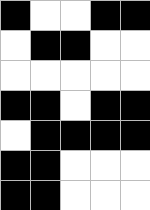[["black", "white", "white", "black", "black"], ["white", "black", "black", "white", "white"], ["white", "white", "white", "white", "white"], ["black", "black", "white", "black", "black"], ["white", "black", "black", "black", "black"], ["black", "black", "white", "white", "white"], ["black", "black", "white", "white", "white"]]